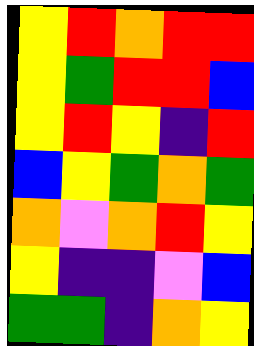[["yellow", "red", "orange", "red", "red"], ["yellow", "green", "red", "red", "blue"], ["yellow", "red", "yellow", "indigo", "red"], ["blue", "yellow", "green", "orange", "green"], ["orange", "violet", "orange", "red", "yellow"], ["yellow", "indigo", "indigo", "violet", "blue"], ["green", "green", "indigo", "orange", "yellow"]]